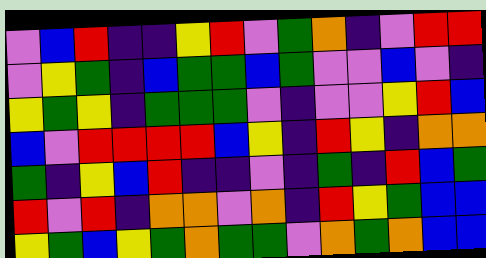[["violet", "blue", "red", "indigo", "indigo", "yellow", "red", "violet", "green", "orange", "indigo", "violet", "red", "red"], ["violet", "yellow", "green", "indigo", "blue", "green", "green", "blue", "green", "violet", "violet", "blue", "violet", "indigo"], ["yellow", "green", "yellow", "indigo", "green", "green", "green", "violet", "indigo", "violet", "violet", "yellow", "red", "blue"], ["blue", "violet", "red", "red", "red", "red", "blue", "yellow", "indigo", "red", "yellow", "indigo", "orange", "orange"], ["green", "indigo", "yellow", "blue", "red", "indigo", "indigo", "violet", "indigo", "green", "indigo", "red", "blue", "green"], ["red", "violet", "red", "indigo", "orange", "orange", "violet", "orange", "indigo", "red", "yellow", "green", "blue", "blue"], ["yellow", "green", "blue", "yellow", "green", "orange", "green", "green", "violet", "orange", "green", "orange", "blue", "blue"]]